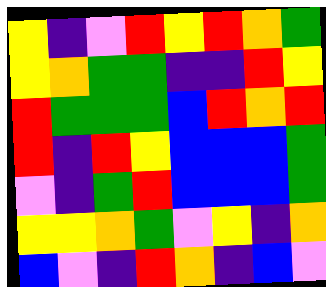[["yellow", "indigo", "violet", "red", "yellow", "red", "orange", "green"], ["yellow", "orange", "green", "green", "indigo", "indigo", "red", "yellow"], ["red", "green", "green", "green", "blue", "red", "orange", "red"], ["red", "indigo", "red", "yellow", "blue", "blue", "blue", "green"], ["violet", "indigo", "green", "red", "blue", "blue", "blue", "green"], ["yellow", "yellow", "orange", "green", "violet", "yellow", "indigo", "orange"], ["blue", "violet", "indigo", "red", "orange", "indigo", "blue", "violet"]]